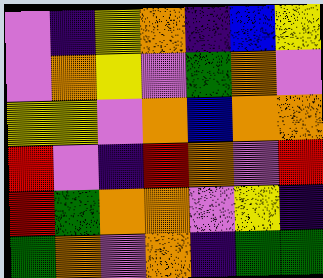[["violet", "indigo", "yellow", "orange", "indigo", "blue", "yellow"], ["violet", "orange", "yellow", "violet", "green", "orange", "violet"], ["yellow", "yellow", "violet", "orange", "blue", "orange", "orange"], ["red", "violet", "indigo", "red", "orange", "violet", "red"], ["red", "green", "orange", "orange", "violet", "yellow", "indigo"], ["green", "orange", "violet", "orange", "indigo", "green", "green"]]